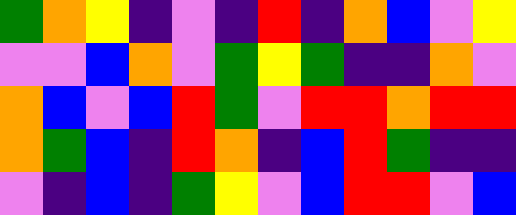[["green", "orange", "yellow", "indigo", "violet", "indigo", "red", "indigo", "orange", "blue", "violet", "yellow"], ["violet", "violet", "blue", "orange", "violet", "green", "yellow", "green", "indigo", "indigo", "orange", "violet"], ["orange", "blue", "violet", "blue", "red", "green", "violet", "red", "red", "orange", "red", "red"], ["orange", "green", "blue", "indigo", "red", "orange", "indigo", "blue", "red", "green", "indigo", "indigo"], ["violet", "indigo", "blue", "indigo", "green", "yellow", "violet", "blue", "red", "red", "violet", "blue"]]